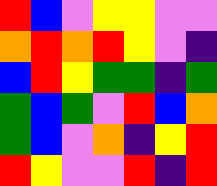[["red", "blue", "violet", "yellow", "yellow", "violet", "violet"], ["orange", "red", "orange", "red", "yellow", "violet", "indigo"], ["blue", "red", "yellow", "green", "green", "indigo", "green"], ["green", "blue", "green", "violet", "red", "blue", "orange"], ["green", "blue", "violet", "orange", "indigo", "yellow", "red"], ["red", "yellow", "violet", "violet", "red", "indigo", "red"]]